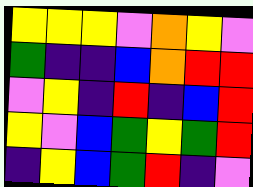[["yellow", "yellow", "yellow", "violet", "orange", "yellow", "violet"], ["green", "indigo", "indigo", "blue", "orange", "red", "red"], ["violet", "yellow", "indigo", "red", "indigo", "blue", "red"], ["yellow", "violet", "blue", "green", "yellow", "green", "red"], ["indigo", "yellow", "blue", "green", "red", "indigo", "violet"]]